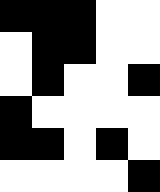[["black", "black", "black", "white", "white"], ["white", "black", "black", "white", "white"], ["white", "black", "white", "white", "black"], ["black", "white", "white", "white", "white"], ["black", "black", "white", "black", "white"], ["white", "white", "white", "white", "black"]]